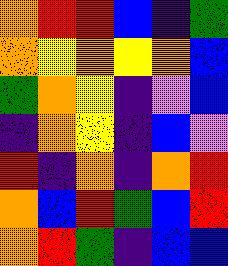[["orange", "red", "red", "blue", "indigo", "green"], ["orange", "yellow", "orange", "yellow", "orange", "blue"], ["green", "orange", "yellow", "indigo", "violet", "blue"], ["indigo", "orange", "yellow", "indigo", "blue", "violet"], ["red", "indigo", "orange", "indigo", "orange", "red"], ["orange", "blue", "red", "green", "blue", "red"], ["orange", "red", "green", "indigo", "blue", "blue"]]